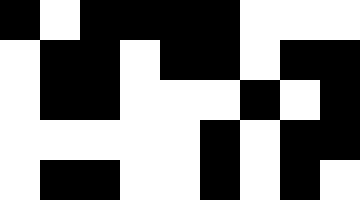[["black", "white", "black", "black", "black", "black", "white", "white", "white"], ["white", "black", "black", "white", "black", "black", "white", "black", "black"], ["white", "black", "black", "white", "white", "white", "black", "white", "black"], ["white", "white", "white", "white", "white", "black", "white", "black", "black"], ["white", "black", "black", "white", "white", "black", "white", "black", "white"]]